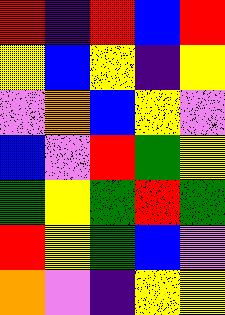[["red", "indigo", "red", "blue", "red"], ["yellow", "blue", "yellow", "indigo", "yellow"], ["violet", "orange", "blue", "yellow", "violet"], ["blue", "violet", "red", "green", "yellow"], ["green", "yellow", "green", "red", "green"], ["red", "yellow", "green", "blue", "violet"], ["orange", "violet", "indigo", "yellow", "yellow"]]